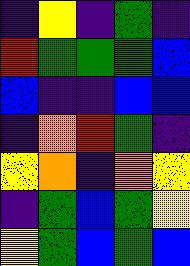[["indigo", "yellow", "indigo", "green", "indigo"], ["red", "green", "green", "green", "blue"], ["blue", "indigo", "indigo", "blue", "blue"], ["indigo", "orange", "red", "green", "indigo"], ["yellow", "orange", "indigo", "orange", "yellow"], ["indigo", "green", "blue", "green", "yellow"], ["yellow", "green", "blue", "green", "blue"]]